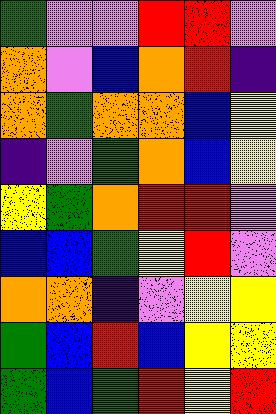[["green", "violet", "violet", "red", "red", "violet"], ["orange", "violet", "blue", "orange", "red", "indigo"], ["orange", "green", "orange", "orange", "blue", "yellow"], ["indigo", "violet", "green", "orange", "blue", "yellow"], ["yellow", "green", "orange", "red", "red", "violet"], ["blue", "blue", "green", "yellow", "red", "violet"], ["orange", "orange", "indigo", "violet", "yellow", "yellow"], ["green", "blue", "red", "blue", "yellow", "yellow"], ["green", "blue", "green", "red", "yellow", "red"]]